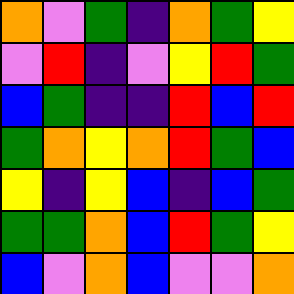[["orange", "violet", "green", "indigo", "orange", "green", "yellow"], ["violet", "red", "indigo", "violet", "yellow", "red", "green"], ["blue", "green", "indigo", "indigo", "red", "blue", "red"], ["green", "orange", "yellow", "orange", "red", "green", "blue"], ["yellow", "indigo", "yellow", "blue", "indigo", "blue", "green"], ["green", "green", "orange", "blue", "red", "green", "yellow"], ["blue", "violet", "orange", "blue", "violet", "violet", "orange"]]